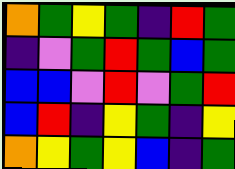[["orange", "green", "yellow", "green", "indigo", "red", "green"], ["indigo", "violet", "green", "red", "green", "blue", "green"], ["blue", "blue", "violet", "red", "violet", "green", "red"], ["blue", "red", "indigo", "yellow", "green", "indigo", "yellow"], ["orange", "yellow", "green", "yellow", "blue", "indigo", "green"]]